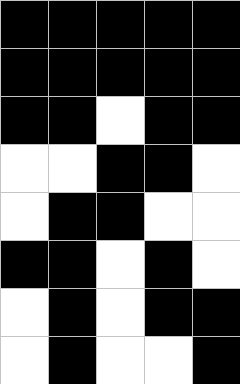[["black", "black", "black", "black", "black"], ["black", "black", "black", "black", "black"], ["black", "black", "white", "black", "black"], ["white", "white", "black", "black", "white"], ["white", "black", "black", "white", "white"], ["black", "black", "white", "black", "white"], ["white", "black", "white", "black", "black"], ["white", "black", "white", "white", "black"]]